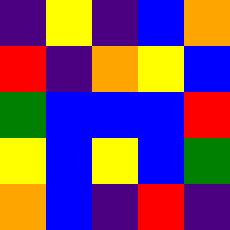[["indigo", "yellow", "indigo", "blue", "orange"], ["red", "indigo", "orange", "yellow", "blue"], ["green", "blue", "blue", "blue", "red"], ["yellow", "blue", "yellow", "blue", "green"], ["orange", "blue", "indigo", "red", "indigo"]]